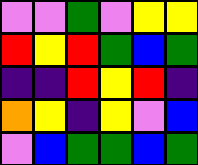[["violet", "violet", "green", "violet", "yellow", "yellow"], ["red", "yellow", "red", "green", "blue", "green"], ["indigo", "indigo", "red", "yellow", "red", "indigo"], ["orange", "yellow", "indigo", "yellow", "violet", "blue"], ["violet", "blue", "green", "green", "blue", "green"]]